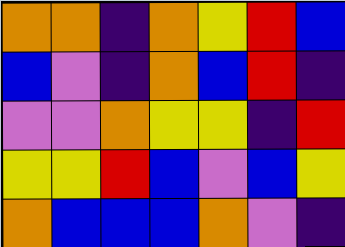[["orange", "orange", "indigo", "orange", "yellow", "red", "blue"], ["blue", "violet", "indigo", "orange", "blue", "red", "indigo"], ["violet", "violet", "orange", "yellow", "yellow", "indigo", "red"], ["yellow", "yellow", "red", "blue", "violet", "blue", "yellow"], ["orange", "blue", "blue", "blue", "orange", "violet", "indigo"]]